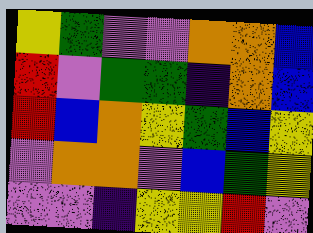[["yellow", "green", "violet", "violet", "orange", "orange", "blue"], ["red", "violet", "green", "green", "indigo", "orange", "blue"], ["red", "blue", "orange", "yellow", "green", "blue", "yellow"], ["violet", "orange", "orange", "violet", "blue", "green", "yellow"], ["violet", "violet", "indigo", "yellow", "yellow", "red", "violet"]]